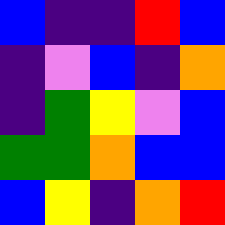[["blue", "indigo", "indigo", "red", "blue"], ["indigo", "violet", "blue", "indigo", "orange"], ["indigo", "green", "yellow", "violet", "blue"], ["green", "green", "orange", "blue", "blue"], ["blue", "yellow", "indigo", "orange", "red"]]